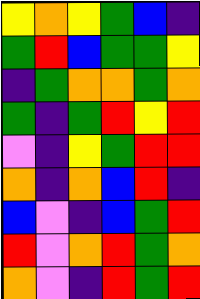[["yellow", "orange", "yellow", "green", "blue", "indigo"], ["green", "red", "blue", "green", "green", "yellow"], ["indigo", "green", "orange", "orange", "green", "orange"], ["green", "indigo", "green", "red", "yellow", "red"], ["violet", "indigo", "yellow", "green", "red", "red"], ["orange", "indigo", "orange", "blue", "red", "indigo"], ["blue", "violet", "indigo", "blue", "green", "red"], ["red", "violet", "orange", "red", "green", "orange"], ["orange", "violet", "indigo", "red", "green", "red"]]